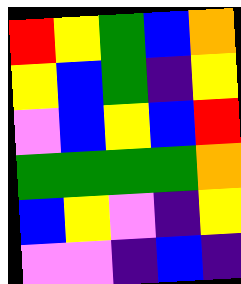[["red", "yellow", "green", "blue", "orange"], ["yellow", "blue", "green", "indigo", "yellow"], ["violet", "blue", "yellow", "blue", "red"], ["green", "green", "green", "green", "orange"], ["blue", "yellow", "violet", "indigo", "yellow"], ["violet", "violet", "indigo", "blue", "indigo"]]